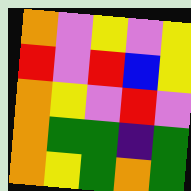[["orange", "violet", "yellow", "violet", "yellow"], ["red", "violet", "red", "blue", "yellow"], ["orange", "yellow", "violet", "red", "violet"], ["orange", "green", "green", "indigo", "green"], ["orange", "yellow", "green", "orange", "green"]]